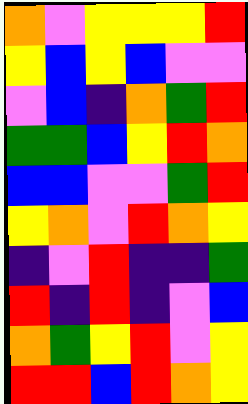[["orange", "violet", "yellow", "yellow", "yellow", "red"], ["yellow", "blue", "yellow", "blue", "violet", "violet"], ["violet", "blue", "indigo", "orange", "green", "red"], ["green", "green", "blue", "yellow", "red", "orange"], ["blue", "blue", "violet", "violet", "green", "red"], ["yellow", "orange", "violet", "red", "orange", "yellow"], ["indigo", "violet", "red", "indigo", "indigo", "green"], ["red", "indigo", "red", "indigo", "violet", "blue"], ["orange", "green", "yellow", "red", "violet", "yellow"], ["red", "red", "blue", "red", "orange", "yellow"]]